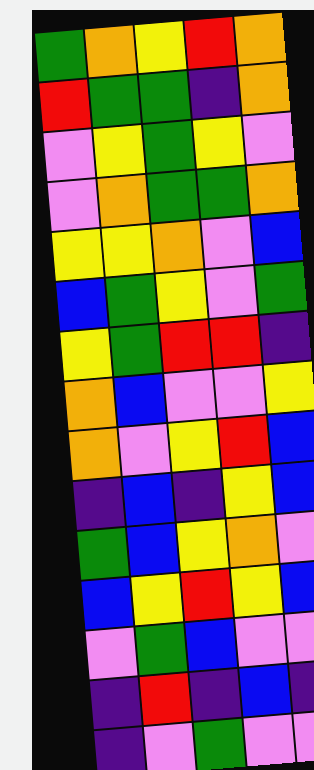[["green", "orange", "yellow", "red", "orange"], ["red", "green", "green", "indigo", "orange"], ["violet", "yellow", "green", "yellow", "violet"], ["violet", "orange", "green", "green", "orange"], ["yellow", "yellow", "orange", "violet", "blue"], ["blue", "green", "yellow", "violet", "green"], ["yellow", "green", "red", "red", "indigo"], ["orange", "blue", "violet", "violet", "yellow"], ["orange", "violet", "yellow", "red", "blue"], ["indigo", "blue", "indigo", "yellow", "blue"], ["green", "blue", "yellow", "orange", "violet"], ["blue", "yellow", "red", "yellow", "blue"], ["violet", "green", "blue", "violet", "violet"], ["indigo", "red", "indigo", "blue", "indigo"], ["indigo", "violet", "green", "violet", "violet"]]